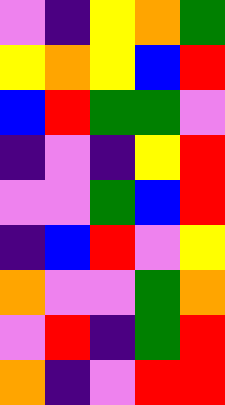[["violet", "indigo", "yellow", "orange", "green"], ["yellow", "orange", "yellow", "blue", "red"], ["blue", "red", "green", "green", "violet"], ["indigo", "violet", "indigo", "yellow", "red"], ["violet", "violet", "green", "blue", "red"], ["indigo", "blue", "red", "violet", "yellow"], ["orange", "violet", "violet", "green", "orange"], ["violet", "red", "indigo", "green", "red"], ["orange", "indigo", "violet", "red", "red"]]